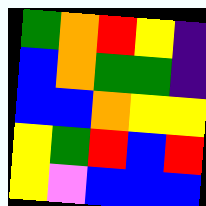[["green", "orange", "red", "yellow", "indigo"], ["blue", "orange", "green", "green", "indigo"], ["blue", "blue", "orange", "yellow", "yellow"], ["yellow", "green", "red", "blue", "red"], ["yellow", "violet", "blue", "blue", "blue"]]